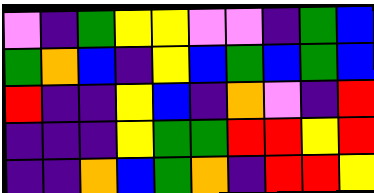[["violet", "indigo", "green", "yellow", "yellow", "violet", "violet", "indigo", "green", "blue"], ["green", "orange", "blue", "indigo", "yellow", "blue", "green", "blue", "green", "blue"], ["red", "indigo", "indigo", "yellow", "blue", "indigo", "orange", "violet", "indigo", "red"], ["indigo", "indigo", "indigo", "yellow", "green", "green", "red", "red", "yellow", "red"], ["indigo", "indigo", "orange", "blue", "green", "orange", "indigo", "red", "red", "yellow"]]